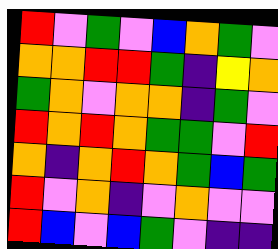[["red", "violet", "green", "violet", "blue", "orange", "green", "violet"], ["orange", "orange", "red", "red", "green", "indigo", "yellow", "orange"], ["green", "orange", "violet", "orange", "orange", "indigo", "green", "violet"], ["red", "orange", "red", "orange", "green", "green", "violet", "red"], ["orange", "indigo", "orange", "red", "orange", "green", "blue", "green"], ["red", "violet", "orange", "indigo", "violet", "orange", "violet", "violet"], ["red", "blue", "violet", "blue", "green", "violet", "indigo", "indigo"]]